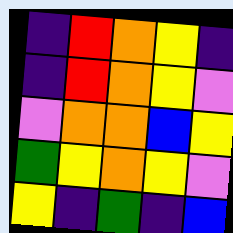[["indigo", "red", "orange", "yellow", "indigo"], ["indigo", "red", "orange", "yellow", "violet"], ["violet", "orange", "orange", "blue", "yellow"], ["green", "yellow", "orange", "yellow", "violet"], ["yellow", "indigo", "green", "indigo", "blue"]]